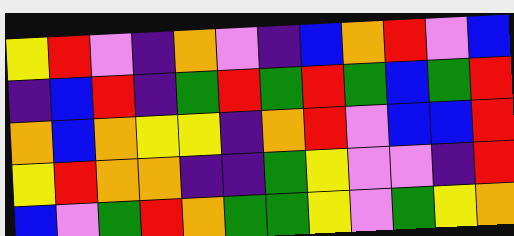[["yellow", "red", "violet", "indigo", "orange", "violet", "indigo", "blue", "orange", "red", "violet", "blue"], ["indigo", "blue", "red", "indigo", "green", "red", "green", "red", "green", "blue", "green", "red"], ["orange", "blue", "orange", "yellow", "yellow", "indigo", "orange", "red", "violet", "blue", "blue", "red"], ["yellow", "red", "orange", "orange", "indigo", "indigo", "green", "yellow", "violet", "violet", "indigo", "red"], ["blue", "violet", "green", "red", "orange", "green", "green", "yellow", "violet", "green", "yellow", "orange"]]